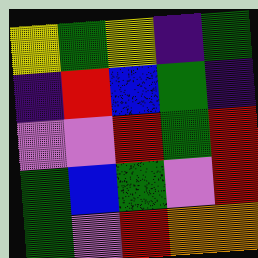[["yellow", "green", "yellow", "indigo", "green"], ["indigo", "red", "blue", "green", "indigo"], ["violet", "violet", "red", "green", "red"], ["green", "blue", "green", "violet", "red"], ["green", "violet", "red", "orange", "orange"]]